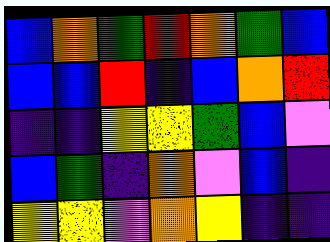[["blue", "orange", "green", "red", "orange", "green", "blue"], ["blue", "blue", "red", "indigo", "blue", "orange", "red"], ["indigo", "indigo", "yellow", "yellow", "green", "blue", "violet"], ["blue", "green", "indigo", "orange", "violet", "blue", "indigo"], ["yellow", "yellow", "violet", "orange", "yellow", "indigo", "indigo"]]